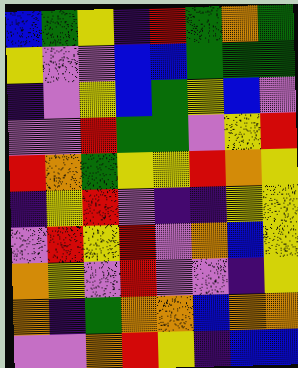[["blue", "green", "yellow", "indigo", "red", "green", "orange", "green"], ["yellow", "violet", "violet", "blue", "blue", "green", "green", "green"], ["indigo", "violet", "yellow", "blue", "green", "yellow", "blue", "violet"], ["violet", "violet", "red", "green", "green", "violet", "yellow", "red"], ["red", "orange", "green", "yellow", "yellow", "red", "orange", "yellow"], ["indigo", "yellow", "red", "violet", "indigo", "indigo", "yellow", "yellow"], ["violet", "red", "yellow", "red", "violet", "orange", "blue", "yellow"], ["orange", "yellow", "violet", "red", "violet", "violet", "indigo", "yellow"], ["orange", "indigo", "green", "orange", "orange", "blue", "orange", "orange"], ["violet", "violet", "orange", "red", "yellow", "indigo", "blue", "blue"]]